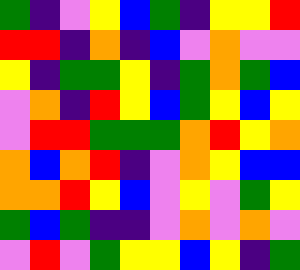[["green", "indigo", "violet", "yellow", "blue", "green", "indigo", "yellow", "yellow", "red"], ["red", "red", "indigo", "orange", "indigo", "blue", "violet", "orange", "violet", "violet"], ["yellow", "indigo", "green", "green", "yellow", "indigo", "green", "orange", "green", "blue"], ["violet", "orange", "indigo", "red", "yellow", "blue", "green", "yellow", "blue", "yellow"], ["violet", "red", "red", "green", "green", "green", "orange", "red", "yellow", "orange"], ["orange", "blue", "orange", "red", "indigo", "violet", "orange", "yellow", "blue", "blue"], ["orange", "orange", "red", "yellow", "blue", "violet", "yellow", "violet", "green", "yellow"], ["green", "blue", "green", "indigo", "indigo", "violet", "orange", "violet", "orange", "violet"], ["violet", "red", "violet", "green", "yellow", "yellow", "blue", "yellow", "indigo", "green"]]